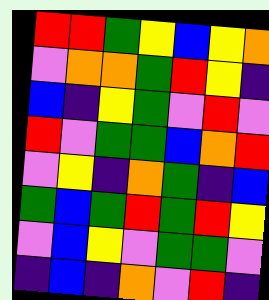[["red", "red", "green", "yellow", "blue", "yellow", "orange"], ["violet", "orange", "orange", "green", "red", "yellow", "indigo"], ["blue", "indigo", "yellow", "green", "violet", "red", "violet"], ["red", "violet", "green", "green", "blue", "orange", "red"], ["violet", "yellow", "indigo", "orange", "green", "indigo", "blue"], ["green", "blue", "green", "red", "green", "red", "yellow"], ["violet", "blue", "yellow", "violet", "green", "green", "violet"], ["indigo", "blue", "indigo", "orange", "violet", "red", "indigo"]]